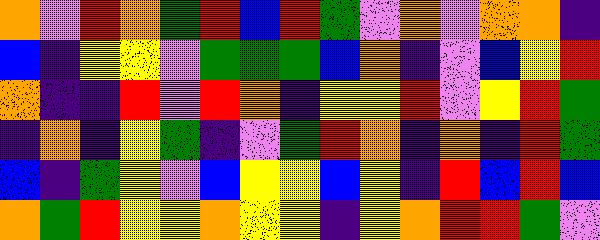[["orange", "violet", "red", "orange", "green", "red", "blue", "red", "green", "violet", "orange", "violet", "orange", "orange", "indigo"], ["blue", "indigo", "yellow", "yellow", "violet", "green", "green", "green", "blue", "orange", "indigo", "violet", "blue", "yellow", "red"], ["orange", "indigo", "indigo", "red", "violet", "red", "orange", "indigo", "yellow", "yellow", "red", "violet", "yellow", "red", "green"], ["indigo", "orange", "indigo", "yellow", "green", "indigo", "violet", "green", "red", "orange", "indigo", "orange", "indigo", "red", "green"], ["blue", "indigo", "green", "yellow", "violet", "blue", "yellow", "yellow", "blue", "yellow", "indigo", "red", "blue", "red", "blue"], ["orange", "green", "red", "yellow", "yellow", "orange", "yellow", "yellow", "indigo", "yellow", "orange", "red", "red", "green", "violet"]]